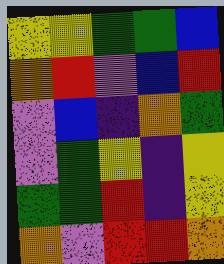[["yellow", "yellow", "green", "green", "blue"], ["orange", "red", "violet", "blue", "red"], ["violet", "blue", "indigo", "orange", "green"], ["violet", "green", "yellow", "indigo", "yellow"], ["green", "green", "red", "indigo", "yellow"], ["orange", "violet", "red", "red", "orange"]]